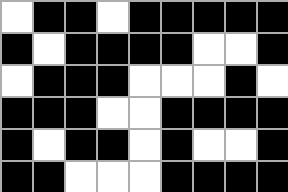[["white", "black", "black", "white", "black", "black", "black", "black", "black"], ["black", "white", "black", "black", "black", "black", "white", "white", "black"], ["white", "black", "black", "black", "white", "white", "white", "black", "white"], ["black", "black", "black", "white", "white", "black", "black", "black", "black"], ["black", "white", "black", "black", "white", "black", "white", "white", "black"], ["black", "black", "white", "white", "white", "black", "black", "black", "black"]]